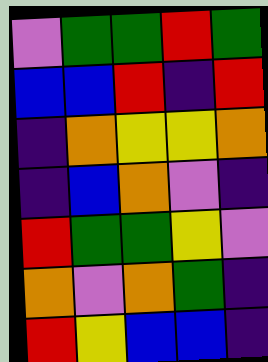[["violet", "green", "green", "red", "green"], ["blue", "blue", "red", "indigo", "red"], ["indigo", "orange", "yellow", "yellow", "orange"], ["indigo", "blue", "orange", "violet", "indigo"], ["red", "green", "green", "yellow", "violet"], ["orange", "violet", "orange", "green", "indigo"], ["red", "yellow", "blue", "blue", "indigo"]]